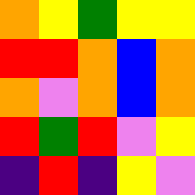[["orange", "yellow", "green", "yellow", "yellow"], ["red", "red", "orange", "blue", "orange"], ["orange", "violet", "orange", "blue", "orange"], ["red", "green", "red", "violet", "yellow"], ["indigo", "red", "indigo", "yellow", "violet"]]